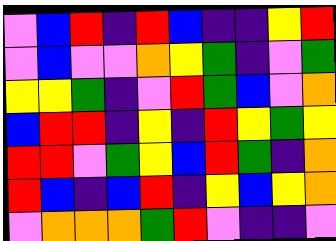[["violet", "blue", "red", "indigo", "red", "blue", "indigo", "indigo", "yellow", "red"], ["violet", "blue", "violet", "violet", "orange", "yellow", "green", "indigo", "violet", "green"], ["yellow", "yellow", "green", "indigo", "violet", "red", "green", "blue", "violet", "orange"], ["blue", "red", "red", "indigo", "yellow", "indigo", "red", "yellow", "green", "yellow"], ["red", "red", "violet", "green", "yellow", "blue", "red", "green", "indigo", "orange"], ["red", "blue", "indigo", "blue", "red", "indigo", "yellow", "blue", "yellow", "orange"], ["violet", "orange", "orange", "orange", "green", "red", "violet", "indigo", "indigo", "violet"]]